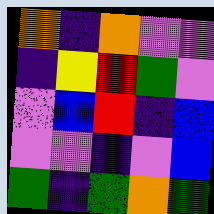[["orange", "indigo", "orange", "violet", "violet"], ["indigo", "yellow", "red", "green", "violet"], ["violet", "blue", "red", "indigo", "blue"], ["violet", "violet", "indigo", "violet", "blue"], ["green", "indigo", "green", "orange", "green"]]